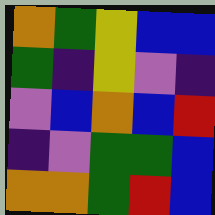[["orange", "green", "yellow", "blue", "blue"], ["green", "indigo", "yellow", "violet", "indigo"], ["violet", "blue", "orange", "blue", "red"], ["indigo", "violet", "green", "green", "blue"], ["orange", "orange", "green", "red", "blue"]]